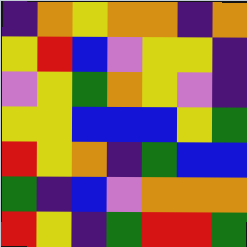[["indigo", "orange", "yellow", "orange", "orange", "indigo", "orange"], ["yellow", "red", "blue", "violet", "yellow", "yellow", "indigo"], ["violet", "yellow", "green", "orange", "yellow", "violet", "indigo"], ["yellow", "yellow", "blue", "blue", "blue", "yellow", "green"], ["red", "yellow", "orange", "indigo", "green", "blue", "blue"], ["green", "indigo", "blue", "violet", "orange", "orange", "orange"], ["red", "yellow", "indigo", "green", "red", "red", "green"]]